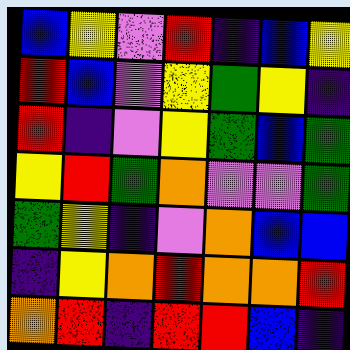[["blue", "yellow", "violet", "red", "indigo", "blue", "yellow"], ["red", "blue", "violet", "yellow", "green", "yellow", "indigo"], ["red", "indigo", "violet", "yellow", "green", "blue", "green"], ["yellow", "red", "green", "orange", "violet", "violet", "green"], ["green", "yellow", "indigo", "violet", "orange", "blue", "blue"], ["indigo", "yellow", "orange", "red", "orange", "orange", "red"], ["orange", "red", "indigo", "red", "red", "blue", "indigo"]]